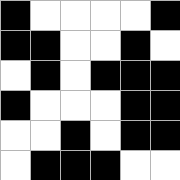[["black", "white", "white", "white", "white", "black"], ["black", "black", "white", "white", "black", "white"], ["white", "black", "white", "black", "black", "black"], ["black", "white", "white", "white", "black", "black"], ["white", "white", "black", "white", "black", "black"], ["white", "black", "black", "black", "white", "white"]]